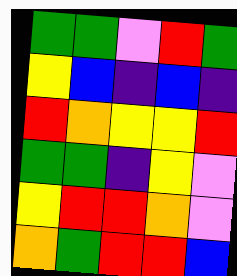[["green", "green", "violet", "red", "green"], ["yellow", "blue", "indigo", "blue", "indigo"], ["red", "orange", "yellow", "yellow", "red"], ["green", "green", "indigo", "yellow", "violet"], ["yellow", "red", "red", "orange", "violet"], ["orange", "green", "red", "red", "blue"]]